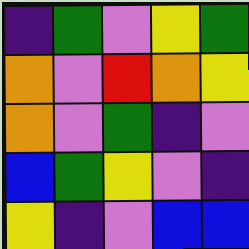[["indigo", "green", "violet", "yellow", "green"], ["orange", "violet", "red", "orange", "yellow"], ["orange", "violet", "green", "indigo", "violet"], ["blue", "green", "yellow", "violet", "indigo"], ["yellow", "indigo", "violet", "blue", "blue"]]